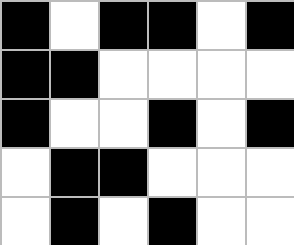[["black", "white", "black", "black", "white", "black"], ["black", "black", "white", "white", "white", "white"], ["black", "white", "white", "black", "white", "black"], ["white", "black", "black", "white", "white", "white"], ["white", "black", "white", "black", "white", "white"]]